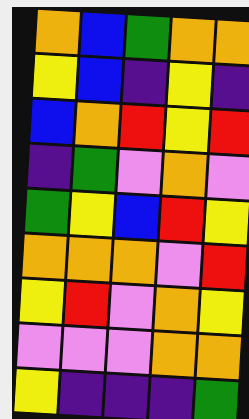[["orange", "blue", "green", "orange", "orange"], ["yellow", "blue", "indigo", "yellow", "indigo"], ["blue", "orange", "red", "yellow", "red"], ["indigo", "green", "violet", "orange", "violet"], ["green", "yellow", "blue", "red", "yellow"], ["orange", "orange", "orange", "violet", "red"], ["yellow", "red", "violet", "orange", "yellow"], ["violet", "violet", "violet", "orange", "orange"], ["yellow", "indigo", "indigo", "indigo", "green"]]